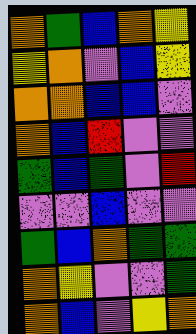[["orange", "green", "blue", "orange", "yellow"], ["yellow", "orange", "violet", "blue", "yellow"], ["orange", "orange", "blue", "blue", "violet"], ["orange", "blue", "red", "violet", "violet"], ["green", "blue", "green", "violet", "red"], ["violet", "violet", "blue", "violet", "violet"], ["green", "blue", "orange", "green", "green"], ["orange", "yellow", "violet", "violet", "green"], ["orange", "blue", "violet", "yellow", "orange"]]